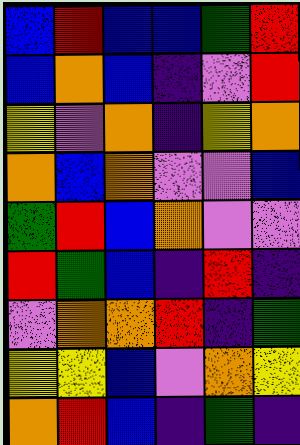[["blue", "red", "blue", "blue", "green", "red"], ["blue", "orange", "blue", "indigo", "violet", "red"], ["yellow", "violet", "orange", "indigo", "yellow", "orange"], ["orange", "blue", "orange", "violet", "violet", "blue"], ["green", "red", "blue", "orange", "violet", "violet"], ["red", "green", "blue", "indigo", "red", "indigo"], ["violet", "orange", "orange", "red", "indigo", "green"], ["yellow", "yellow", "blue", "violet", "orange", "yellow"], ["orange", "red", "blue", "indigo", "green", "indigo"]]